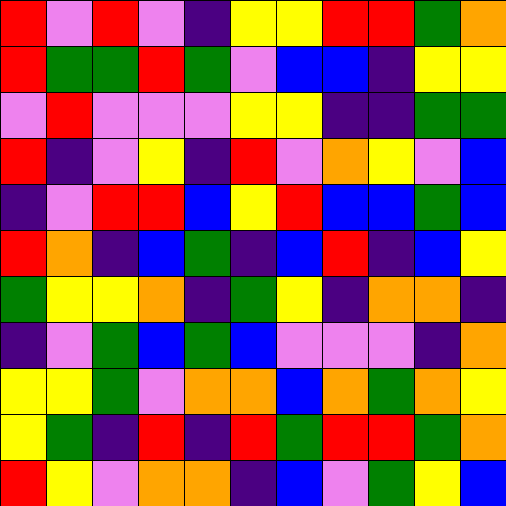[["red", "violet", "red", "violet", "indigo", "yellow", "yellow", "red", "red", "green", "orange"], ["red", "green", "green", "red", "green", "violet", "blue", "blue", "indigo", "yellow", "yellow"], ["violet", "red", "violet", "violet", "violet", "yellow", "yellow", "indigo", "indigo", "green", "green"], ["red", "indigo", "violet", "yellow", "indigo", "red", "violet", "orange", "yellow", "violet", "blue"], ["indigo", "violet", "red", "red", "blue", "yellow", "red", "blue", "blue", "green", "blue"], ["red", "orange", "indigo", "blue", "green", "indigo", "blue", "red", "indigo", "blue", "yellow"], ["green", "yellow", "yellow", "orange", "indigo", "green", "yellow", "indigo", "orange", "orange", "indigo"], ["indigo", "violet", "green", "blue", "green", "blue", "violet", "violet", "violet", "indigo", "orange"], ["yellow", "yellow", "green", "violet", "orange", "orange", "blue", "orange", "green", "orange", "yellow"], ["yellow", "green", "indigo", "red", "indigo", "red", "green", "red", "red", "green", "orange"], ["red", "yellow", "violet", "orange", "orange", "indigo", "blue", "violet", "green", "yellow", "blue"]]